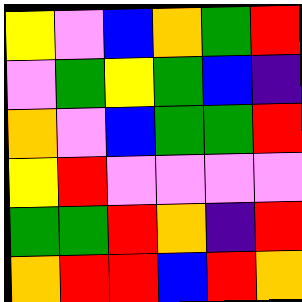[["yellow", "violet", "blue", "orange", "green", "red"], ["violet", "green", "yellow", "green", "blue", "indigo"], ["orange", "violet", "blue", "green", "green", "red"], ["yellow", "red", "violet", "violet", "violet", "violet"], ["green", "green", "red", "orange", "indigo", "red"], ["orange", "red", "red", "blue", "red", "orange"]]